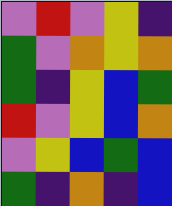[["violet", "red", "violet", "yellow", "indigo"], ["green", "violet", "orange", "yellow", "orange"], ["green", "indigo", "yellow", "blue", "green"], ["red", "violet", "yellow", "blue", "orange"], ["violet", "yellow", "blue", "green", "blue"], ["green", "indigo", "orange", "indigo", "blue"]]